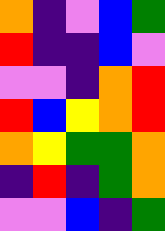[["orange", "indigo", "violet", "blue", "green"], ["red", "indigo", "indigo", "blue", "violet"], ["violet", "violet", "indigo", "orange", "red"], ["red", "blue", "yellow", "orange", "red"], ["orange", "yellow", "green", "green", "orange"], ["indigo", "red", "indigo", "green", "orange"], ["violet", "violet", "blue", "indigo", "green"]]